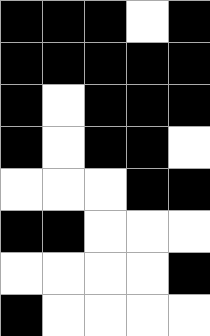[["black", "black", "black", "white", "black"], ["black", "black", "black", "black", "black"], ["black", "white", "black", "black", "black"], ["black", "white", "black", "black", "white"], ["white", "white", "white", "black", "black"], ["black", "black", "white", "white", "white"], ["white", "white", "white", "white", "black"], ["black", "white", "white", "white", "white"]]